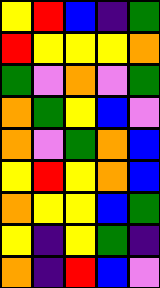[["yellow", "red", "blue", "indigo", "green"], ["red", "yellow", "yellow", "yellow", "orange"], ["green", "violet", "orange", "violet", "green"], ["orange", "green", "yellow", "blue", "violet"], ["orange", "violet", "green", "orange", "blue"], ["yellow", "red", "yellow", "orange", "blue"], ["orange", "yellow", "yellow", "blue", "green"], ["yellow", "indigo", "yellow", "green", "indigo"], ["orange", "indigo", "red", "blue", "violet"]]